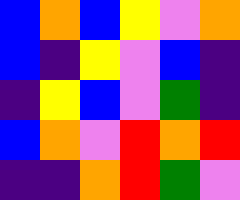[["blue", "orange", "blue", "yellow", "violet", "orange"], ["blue", "indigo", "yellow", "violet", "blue", "indigo"], ["indigo", "yellow", "blue", "violet", "green", "indigo"], ["blue", "orange", "violet", "red", "orange", "red"], ["indigo", "indigo", "orange", "red", "green", "violet"]]